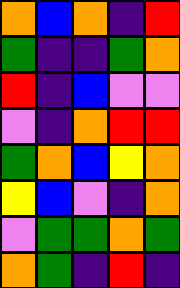[["orange", "blue", "orange", "indigo", "red"], ["green", "indigo", "indigo", "green", "orange"], ["red", "indigo", "blue", "violet", "violet"], ["violet", "indigo", "orange", "red", "red"], ["green", "orange", "blue", "yellow", "orange"], ["yellow", "blue", "violet", "indigo", "orange"], ["violet", "green", "green", "orange", "green"], ["orange", "green", "indigo", "red", "indigo"]]